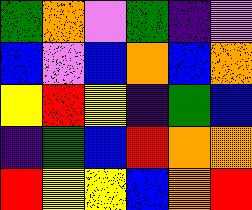[["green", "orange", "violet", "green", "indigo", "violet"], ["blue", "violet", "blue", "orange", "blue", "orange"], ["yellow", "red", "yellow", "indigo", "green", "blue"], ["indigo", "green", "blue", "red", "orange", "orange"], ["red", "yellow", "yellow", "blue", "orange", "red"]]